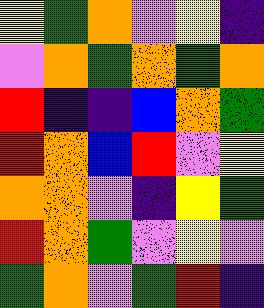[["yellow", "green", "orange", "violet", "yellow", "indigo"], ["violet", "orange", "green", "orange", "green", "orange"], ["red", "indigo", "indigo", "blue", "orange", "green"], ["red", "orange", "blue", "red", "violet", "yellow"], ["orange", "orange", "violet", "indigo", "yellow", "green"], ["red", "orange", "green", "violet", "yellow", "violet"], ["green", "orange", "violet", "green", "red", "indigo"]]